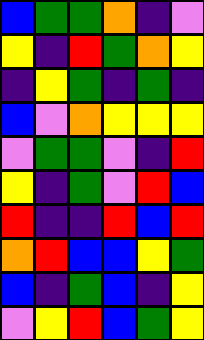[["blue", "green", "green", "orange", "indigo", "violet"], ["yellow", "indigo", "red", "green", "orange", "yellow"], ["indigo", "yellow", "green", "indigo", "green", "indigo"], ["blue", "violet", "orange", "yellow", "yellow", "yellow"], ["violet", "green", "green", "violet", "indigo", "red"], ["yellow", "indigo", "green", "violet", "red", "blue"], ["red", "indigo", "indigo", "red", "blue", "red"], ["orange", "red", "blue", "blue", "yellow", "green"], ["blue", "indigo", "green", "blue", "indigo", "yellow"], ["violet", "yellow", "red", "blue", "green", "yellow"]]